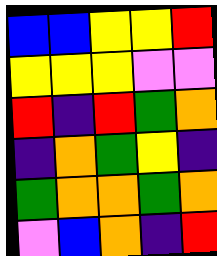[["blue", "blue", "yellow", "yellow", "red"], ["yellow", "yellow", "yellow", "violet", "violet"], ["red", "indigo", "red", "green", "orange"], ["indigo", "orange", "green", "yellow", "indigo"], ["green", "orange", "orange", "green", "orange"], ["violet", "blue", "orange", "indigo", "red"]]